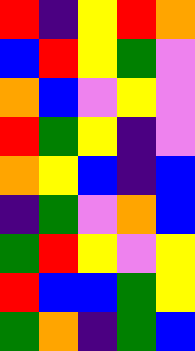[["red", "indigo", "yellow", "red", "orange"], ["blue", "red", "yellow", "green", "violet"], ["orange", "blue", "violet", "yellow", "violet"], ["red", "green", "yellow", "indigo", "violet"], ["orange", "yellow", "blue", "indigo", "blue"], ["indigo", "green", "violet", "orange", "blue"], ["green", "red", "yellow", "violet", "yellow"], ["red", "blue", "blue", "green", "yellow"], ["green", "orange", "indigo", "green", "blue"]]